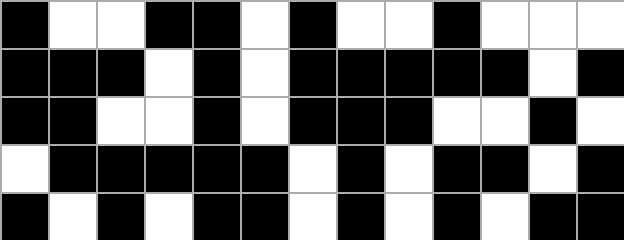[["black", "white", "white", "black", "black", "white", "black", "white", "white", "black", "white", "white", "white"], ["black", "black", "black", "white", "black", "white", "black", "black", "black", "black", "black", "white", "black"], ["black", "black", "white", "white", "black", "white", "black", "black", "black", "white", "white", "black", "white"], ["white", "black", "black", "black", "black", "black", "white", "black", "white", "black", "black", "white", "black"], ["black", "white", "black", "white", "black", "black", "white", "black", "white", "black", "white", "black", "black"]]